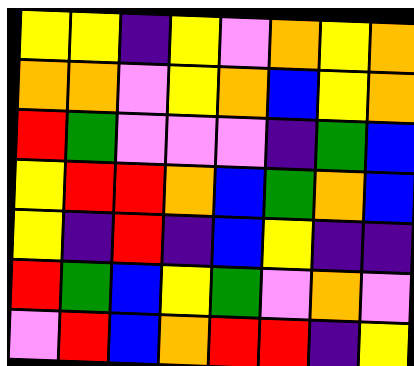[["yellow", "yellow", "indigo", "yellow", "violet", "orange", "yellow", "orange"], ["orange", "orange", "violet", "yellow", "orange", "blue", "yellow", "orange"], ["red", "green", "violet", "violet", "violet", "indigo", "green", "blue"], ["yellow", "red", "red", "orange", "blue", "green", "orange", "blue"], ["yellow", "indigo", "red", "indigo", "blue", "yellow", "indigo", "indigo"], ["red", "green", "blue", "yellow", "green", "violet", "orange", "violet"], ["violet", "red", "blue", "orange", "red", "red", "indigo", "yellow"]]